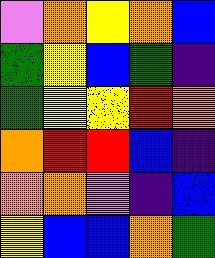[["violet", "orange", "yellow", "orange", "blue"], ["green", "yellow", "blue", "green", "indigo"], ["green", "yellow", "yellow", "red", "orange"], ["orange", "red", "red", "blue", "indigo"], ["orange", "orange", "violet", "indigo", "blue"], ["yellow", "blue", "blue", "orange", "green"]]